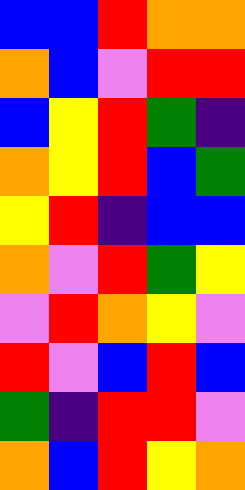[["blue", "blue", "red", "orange", "orange"], ["orange", "blue", "violet", "red", "red"], ["blue", "yellow", "red", "green", "indigo"], ["orange", "yellow", "red", "blue", "green"], ["yellow", "red", "indigo", "blue", "blue"], ["orange", "violet", "red", "green", "yellow"], ["violet", "red", "orange", "yellow", "violet"], ["red", "violet", "blue", "red", "blue"], ["green", "indigo", "red", "red", "violet"], ["orange", "blue", "red", "yellow", "orange"]]